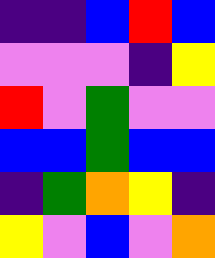[["indigo", "indigo", "blue", "red", "blue"], ["violet", "violet", "violet", "indigo", "yellow"], ["red", "violet", "green", "violet", "violet"], ["blue", "blue", "green", "blue", "blue"], ["indigo", "green", "orange", "yellow", "indigo"], ["yellow", "violet", "blue", "violet", "orange"]]